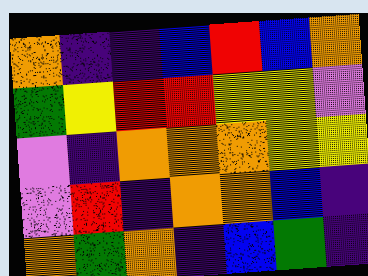[["orange", "indigo", "indigo", "blue", "red", "blue", "orange"], ["green", "yellow", "red", "red", "yellow", "yellow", "violet"], ["violet", "indigo", "orange", "orange", "orange", "yellow", "yellow"], ["violet", "red", "indigo", "orange", "orange", "blue", "indigo"], ["orange", "green", "orange", "indigo", "blue", "green", "indigo"]]